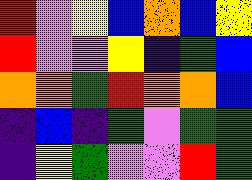[["red", "violet", "yellow", "blue", "orange", "blue", "yellow"], ["red", "violet", "violet", "yellow", "indigo", "green", "blue"], ["orange", "orange", "green", "red", "orange", "orange", "blue"], ["indigo", "blue", "indigo", "green", "violet", "green", "green"], ["indigo", "yellow", "green", "violet", "violet", "red", "green"]]